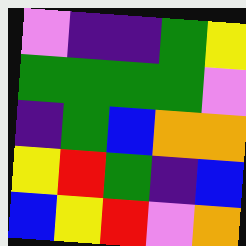[["violet", "indigo", "indigo", "green", "yellow"], ["green", "green", "green", "green", "violet"], ["indigo", "green", "blue", "orange", "orange"], ["yellow", "red", "green", "indigo", "blue"], ["blue", "yellow", "red", "violet", "orange"]]